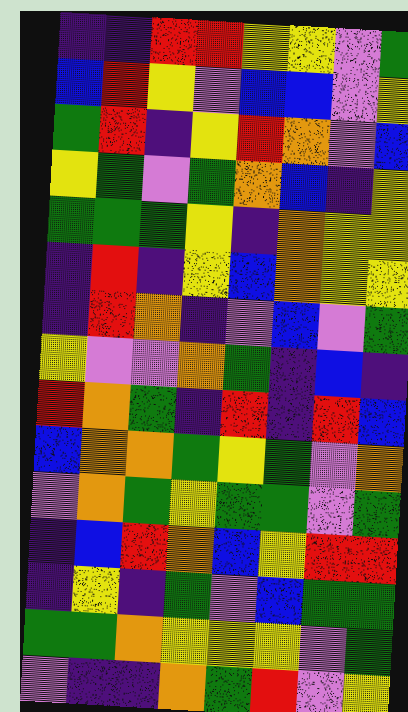[["indigo", "indigo", "red", "red", "yellow", "yellow", "violet", "green"], ["blue", "red", "yellow", "violet", "blue", "blue", "violet", "yellow"], ["green", "red", "indigo", "yellow", "red", "orange", "violet", "blue"], ["yellow", "green", "violet", "green", "orange", "blue", "indigo", "yellow"], ["green", "green", "green", "yellow", "indigo", "orange", "yellow", "yellow"], ["indigo", "red", "indigo", "yellow", "blue", "orange", "yellow", "yellow"], ["indigo", "red", "orange", "indigo", "violet", "blue", "violet", "green"], ["yellow", "violet", "violet", "orange", "green", "indigo", "blue", "indigo"], ["red", "orange", "green", "indigo", "red", "indigo", "red", "blue"], ["blue", "orange", "orange", "green", "yellow", "green", "violet", "orange"], ["violet", "orange", "green", "yellow", "green", "green", "violet", "green"], ["indigo", "blue", "red", "orange", "blue", "yellow", "red", "red"], ["indigo", "yellow", "indigo", "green", "violet", "blue", "green", "green"], ["green", "green", "orange", "yellow", "yellow", "yellow", "violet", "green"], ["violet", "indigo", "indigo", "orange", "green", "red", "violet", "yellow"]]